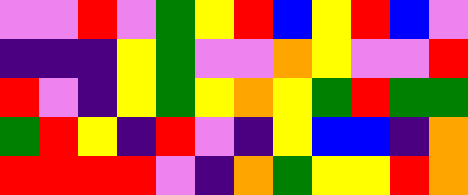[["violet", "violet", "red", "violet", "green", "yellow", "red", "blue", "yellow", "red", "blue", "violet"], ["indigo", "indigo", "indigo", "yellow", "green", "violet", "violet", "orange", "yellow", "violet", "violet", "red"], ["red", "violet", "indigo", "yellow", "green", "yellow", "orange", "yellow", "green", "red", "green", "green"], ["green", "red", "yellow", "indigo", "red", "violet", "indigo", "yellow", "blue", "blue", "indigo", "orange"], ["red", "red", "red", "red", "violet", "indigo", "orange", "green", "yellow", "yellow", "red", "orange"]]